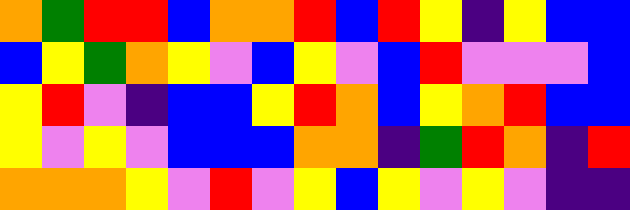[["orange", "green", "red", "red", "blue", "orange", "orange", "red", "blue", "red", "yellow", "indigo", "yellow", "blue", "blue"], ["blue", "yellow", "green", "orange", "yellow", "violet", "blue", "yellow", "violet", "blue", "red", "violet", "violet", "violet", "blue"], ["yellow", "red", "violet", "indigo", "blue", "blue", "yellow", "red", "orange", "blue", "yellow", "orange", "red", "blue", "blue"], ["yellow", "violet", "yellow", "violet", "blue", "blue", "blue", "orange", "orange", "indigo", "green", "red", "orange", "indigo", "red"], ["orange", "orange", "orange", "yellow", "violet", "red", "violet", "yellow", "blue", "yellow", "violet", "yellow", "violet", "indigo", "indigo"]]